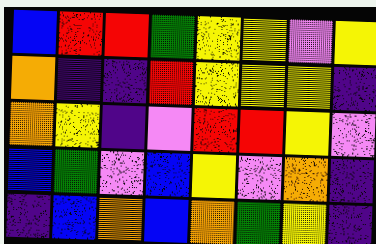[["blue", "red", "red", "green", "yellow", "yellow", "violet", "yellow"], ["orange", "indigo", "indigo", "red", "yellow", "yellow", "yellow", "indigo"], ["orange", "yellow", "indigo", "violet", "red", "red", "yellow", "violet"], ["blue", "green", "violet", "blue", "yellow", "violet", "orange", "indigo"], ["indigo", "blue", "orange", "blue", "orange", "green", "yellow", "indigo"]]